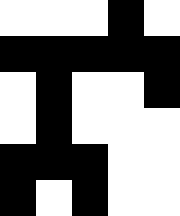[["white", "white", "white", "black", "white"], ["black", "black", "black", "black", "black"], ["white", "black", "white", "white", "black"], ["white", "black", "white", "white", "white"], ["black", "black", "black", "white", "white"], ["black", "white", "black", "white", "white"]]